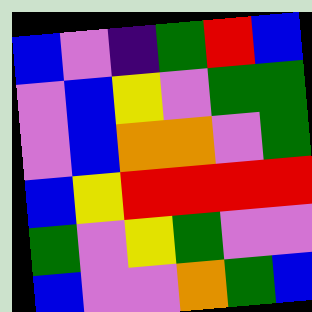[["blue", "violet", "indigo", "green", "red", "blue"], ["violet", "blue", "yellow", "violet", "green", "green"], ["violet", "blue", "orange", "orange", "violet", "green"], ["blue", "yellow", "red", "red", "red", "red"], ["green", "violet", "yellow", "green", "violet", "violet"], ["blue", "violet", "violet", "orange", "green", "blue"]]